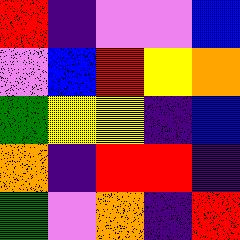[["red", "indigo", "violet", "violet", "blue"], ["violet", "blue", "red", "yellow", "orange"], ["green", "yellow", "yellow", "indigo", "blue"], ["orange", "indigo", "red", "red", "indigo"], ["green", "violet", "orange", "indigo", "red"]]